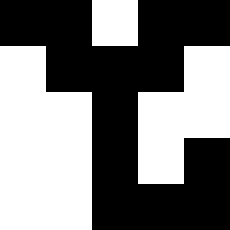[["black", "black", "white", "black", "black"], ["white", "black", "black", "black", "white"], ["white", "white", "black", "white", "white"], ["white", "white", "black", "white", "black"], ["white", "white", "black", "black", "black"]]